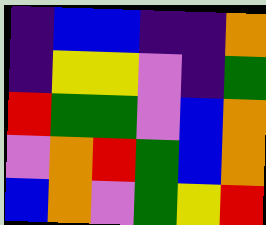[["indigo", "blue", "blue", "indigo", "indigo", "orange"], ["indigo", "yellow", "yellow", "violet", "indigo", "green"], ["red", "green", "green", "violet", "blue", "orange"], ["violet", "orange", "red", "green", "blue", "orange"], ["blue", "orange", "violet", "green", "yellow", "red"]]